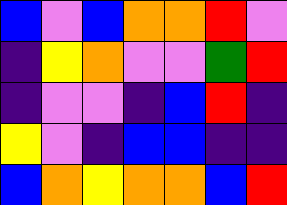[["blue", "violet", "blue", "orange", "orange", "red", "violet"], ["indigo", "yellow", "orange", "violet", "violet", "green", "red"], ["indigo", "violet", "violet", "indigo", "blue", "red", "indigo"], ["yellow", "violet", "indigo", "blue", "blue", "indigo", "indigo"], ["blue", "orange", "yellow", "orange", "orange", "blue", "red"]]